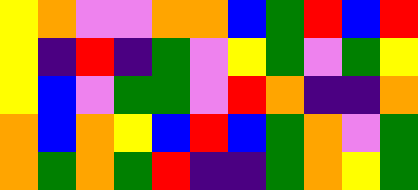[["yellow", "orange", "violet", "violet", "orange", "orange", "blue", "green", "red", "blue", "red"], ["yellow", "indigo", "red", "indigo", "green", "violet", "yellow", "green", "violet", "green", "yellow"], ["yellow", "blue", "violet", "green", "green", "violet", "red", "orange", "indigo", "indigo", "orange"], ["orange", "blue", "orange", "yellow", "blue", "red", "blue", "green", "orange", "violet", "green"], ["orange", "green", "orange", "green", "red", "indigo", "indigo", "green", "orange", "yellow", "green"]]